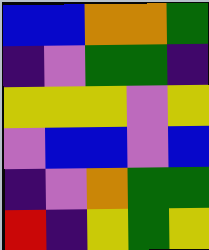[["blue", "blue", "orange", "orange", "green"], ["indigo", "violet", "green", "green", "indigo"], ["yellow", "yellow", "yellow", "violet", "yellow"], ["violet", "blue", "blue", "violet", "blue"], ["indigo", "violet", "orange", "green", "green"], ["red", "indigo", "yellow", "green", "yellow"]]